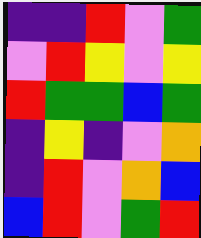[["indigo", "indigo", "red", "violet", "green"], ["violet", "red", "yellow", "violet", "yellow"], ["red", "green", "green", "blue", "green"], ["indigo", "yellow", "indigo", "violet", "orange"], ["indigo", "red", "violet", "orange", "blue"], ["blue", "red", "violet", "green", "red"]]